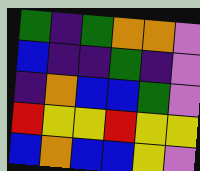[["green", "indigo", "green", "orange", "orange", "violet"], ["blue", "indigo", "indigo", "green", "indigo", "violet"], ["indigo", "orange", "blue", "blue", "green", "violet"], ["red", "yellow", "yellow", "red", "yellow", "yellow"], ["blue", "orange", "blue", "blue", "yellow", "violet"]]